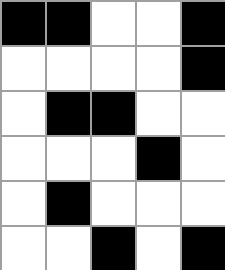[["black", "black", "white", "white", "black"], ["white", "white", "white", "white", "black"], ["white", "black", "black", "white", "white"], ["white", "white", "white", "black", "white"], ["white", "black", "white", "white", "white"], ["white", "white", "black", "white", "black"]]